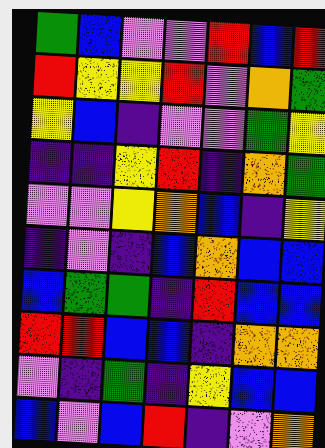[["green", "blue", "violet", "violet", "red", "blue", "red"], ["red", "yellow", "yellow", "red", "violet", "orange", "green"], ["yellow", "blue", "indigo", "violet", "violet", "green", "yellow"], ["indigo", "indigo", "yellow", "red", "indigo", "orange", "green"], ["violet", "violet", "yellow", "orange", "blue", "indigo", "yellow"], ["indigo", "violet", "indigo", "blue", "orange", "blue", "blue"], ["blue", "green", "green", "indigo", "red", "blue", "blue"], ["red", "red", "blue", "blue", "indigo", "orange", "orange"], ["violet", "indigo", "green", "indigo", "yellow", "blue", "blue"], ["blue", "violet", "blue", "red", "indigo", "violet", "orange"]]